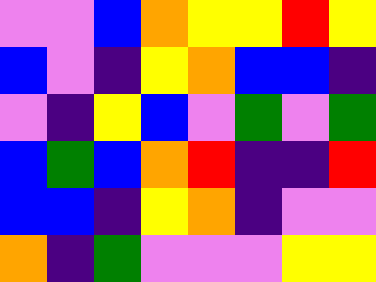[["violet", "violet", "blue", "orange", "yellow", "yellow", "red", "yellow"], ["blue", "violet", "indigo", "yellow", "orange", "blue", "blue", "indigo"], ["violet", "indigo", "yellow", "blue", "violet", "green", "violet", "green"], ["blue", "green", "blue", "orange", "red", "indigo", "indigo", "red"], ["blue", "blue", "indigo", "yellow", "orange", "indigo", "violet", "violet"], ["orange", "indigo", "green", "violet", "violet", "violet", "yellow", "yellow"]]